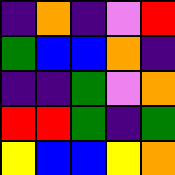[["indigo", "orange", "indigo", "violet", "red"], ["green", "blue", "blue", "orange", "indigo"], ["indigo", "indigo", "green", "violet", "orange"], ["red", "red", "green", "indigo", "green"], ["yellow", "blue", "blue", "yellow", "orange"]]